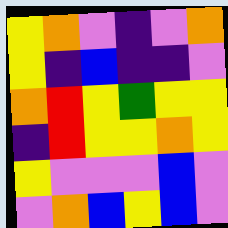[["yellow", "orange", "violet", "indigo", "violet", "orange"], ["yellow", "indigo", "blue", "indigo", "indigo", "violet"], ["orange", "red", "yellow", "green", "yellow", "yellow"], ["indigo", "red", "yellow", "yellow", "orange", "yellow"], ["yellow", "violet", "violet", "violet", "blue", "violet"], ["violet", "orange", "blue", "yellow", "blue", "violet"]]